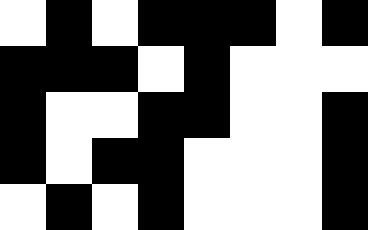[["white", "black", "white", "black", "black", "black", "white", "black"], ["black", "black", "black", "white", "black", "white", "white", "white"], ["black", "white", "white", "black", "black", "white", "white", "black"], ["black", "white", "black", "black", "white", "white", "white", "black"], ["white", "black", "white", "black", "white", "white", "white", "black"]]